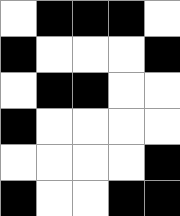[["white", "black", "black", "black", "white"], ["black", "white", "white", "white", "black"], ["white", "black", "black", "white", "white"], ["black", "white", "white", "white", "white"], ["white", "white", "white", "white", "black"], ["black", "white", "white", "black", "black"]]